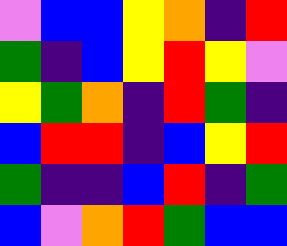[["violet", "blue", "blue", "yellow", "orange", "indigo", "red"], ["green", "indigo", "blue", "yellow", "red", "yellow", "violet"], ["yellow", "green", "orange", "indigo", "red", "green", "indigo"], ["blue", "red", "red", "indigo", "blue", "yellow", "red"], ["green", "indigo", "indigo", "blue", "red", "indigo", "green"], ["blue", "violet", "orange", "red", "green", "blue", "blue"]]